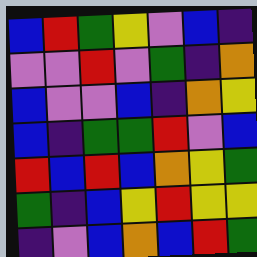[["blue", "red", "green", "yellow", "violet", "blue", "indigo"], ["violet", "violet", "red", "violet", "green", "indigo", "orange"], ["blue", "violet", "violet", "blue", "indigo", "orange", "yellow"], ["blue", "indigo", "green", "green", "red", "violet", "blue"], ["red", "blue", "red", "blue", "orange", "yellow", "green"], ["green", "indigo", "blue", "yellow", "red", "yellow", "yellow"], ["indigo", "violet", "blue", "orange", "blue", "red", "green"]]